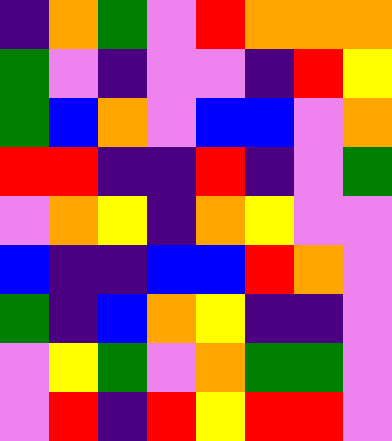[["indigo", "orange", "green", "violet", "red", "orange", "orange", "orange"], ["green", "violet", "indigo", "violet", "violet", "indigo", "red", "yellow"], ["green", "blue", "orange", "violet", "blue", "blue", "violet", "orange"], ["red", "red", "indigo", "indigo", "red", "indigo", "violet", "green"], ["violet", "orange", "yellow", "indigo", "orange", "yellow", "violet", "violet"], ["blue", "indigo", "indigo", "blue", "blue", "red", "orange", "violet"], ["green", "indigo", "blue", "orange", "yellow", "indigo", "indigo", "violet"], ["violet", "yellow", "green", "violet", "orange", "green", "green", "violet"], ["violet", "red", "indigo", "red", "yellow", "red", "red", "violet"]]